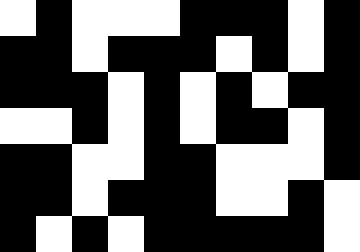[["white", "black", "white", "white", "white", "black", "black", "black", "white", "black"], ["black", "black", "white", "black", "black", "black", "white", "black", "white", "black"], ["black", "black", "black", "white", "black", "white", "black", "white", "black", "black"], ["white", "white", "black", "white", "black", "white", "black", "black", "white", "black"], ["black", "black", "white", "white", "black", "black", "white", "white", "white", "black"], ["black", "black", "white", "black", "black", "black", "white", "white", "black", "white"], ["black", "white", "black", "white", "black", "black", "black", "black", "black", "white"]]